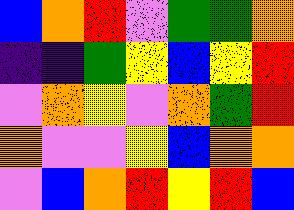[["blue", "orange", "red", "violet", "green", "green", "orange"], ["indigo", "indigo", "green", "yellow", "blue", "yellow", "red"], ["violet", "orange", "yellow", "violet", "orange", "green", "red"], ["orange", "violet", "violet", "yellow", "blue", "orange", "orange"], ["violet", "blue", "orange", "red", "yellow", "red", "blue"]]